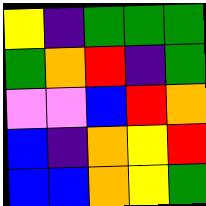[["yellow", "indigo", "green", "green", "green"], ["green", "orange", "red", "indigo", "green"], ["violet", "violet", "blue", "red", "orange"], ["blue", "indigo", "orange", "yellow", "red"], ["blue", "blue", "orange", "yellow", "green"]]